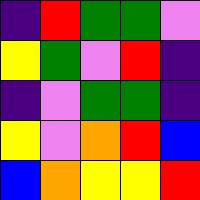[["indigo", "red", "green", "green", "violet"], ["yellow", "green", "violet", "red", "indigo"], ["indigo", "violet", "green", "green", "indigo"], ["yellow", "violet", "orange", "red", "blue"], ["blue", "orange", "yellow", "yellow", "red"]]